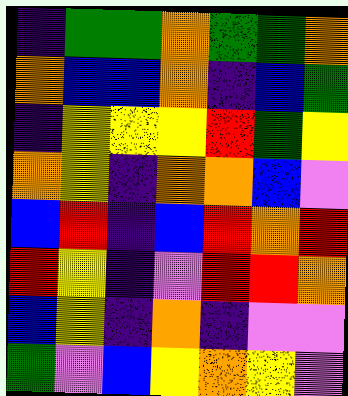[["indigo", "green", "green", "orange", "green", "green", "orange"], ["orange", "blue", "blue", "orange", "indigo", "blue", "green"], ["indigo", "yellow", "yellow", "yellow", "red", "green", "yellow"], ["orange", "yellow", "indigo", "orange", "orange", "blue", "violet"], ["blue", "red", "indigo", "blue", "red", "orange", "red"], ["red", "yellow", "indigo", "violet", "red", "red", "orange"], ["blue", "yellow", "indigo", "orange", "indigo", "violet", "violet"], ["green", "violet", "blue", "yellow", "orange", "yellow", "violet"]]